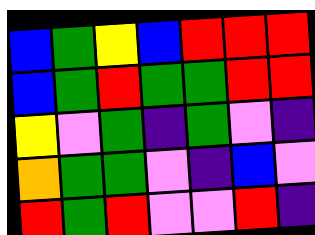[["blue", "green", "yellow", "blue", "red", "red", "red"], ["blue", "green", "red", "green", "green", "red", "red"], ["yellow", "violet", "green", "indigo", "green", "violet", "indigo"], ["orange", "green", "green", "violet", "indigo", "blue", "violet"], ["red", "green", "red", "violet", "violet", "red", "indigo"]]